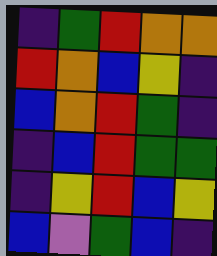[["indigo", "green", "red", "orange", "orange"], ["red", "orange", "blue", "yellow", "indigo"], ["blue", "orange", "red", "green", "indigo"], ["indigo", "blue", "red", "green", "green"], ["indigo", "yellow", "red", "blue", "yellow"], ["blue", "violet", "green", "blue", "indigo"]]